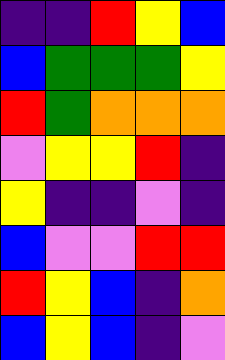[["indigo", "indigo", "red", "yellow", "blue"], ["blue", "green", "green", "green", "yellow"], ["red", "green", "orange", "orange", "orange"], ["violet", "yellow", "yellow", "red", "indigo"], ["yellow", "indigo", "indigo", "violet", "indigo"], ["blue", "violet", "violet", "red", "red"], ["red", "yellow", "blue", "indigo", "orange"], ["blue", "yellow", "blue", "indigo", "violet"]]